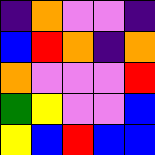[["indigo", "orange", "violet", "violet", "indigo"], ["blue", "red", "orange", "indigo", "orange"], ["orange", "violet", "violet", "violet", "red"], ["green", "yellow", "violet", "violet", "blue"], ["yellow", "blue", "red", "blue", "blue"]]